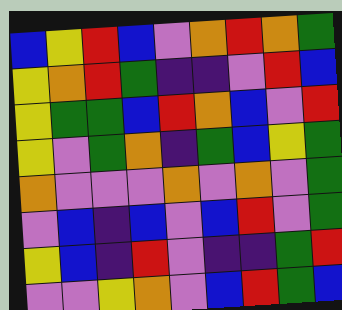[["blue", "yellow", "red", "blue", "violet", "orange", "red", "orange", "green"], ["yellow", "orange", "red", "green", "indigo", "indigo", "violet", "red", "blue"], ["yellow", "green", "green", "blue", "red", "orange", "blue", "violet", "red"], ["yellow", "violet", "green", "orange", "indigo", "green", "blue", "yellow", "green"], ["orange", "violet", "violet", "violet", "orange", "violet", "orange", "violet", "green"], ["violet", "blue", "indigo", "blue", "violet", "blue", "red", "violet", "green"], ["yellow", "blue", "indigo", "red", "violet", "indigo", "indigo", "green", "red"], ["violet", "violet", "yellow", "orange", "violet", "blue", "red", "green", "blue"]]